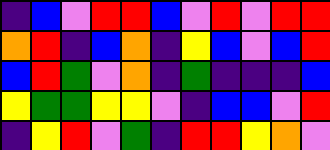[["indigo", "blue", "violet", "red", "red", "blue", "violet", "red", "violet", "red", "red"], ["orange", "red", "indigo", "blue", "orange", "indigo", "yellow", "blue", "violet", "blue", "red"], ["blue", "red", "green", "violet", "orange", "indigo", "green", "indigo", "indigo", "indigo", "blue"], ["yellow", "green", "green", "yellow", "yellow", "violet", "indigo", "blue", "blue", "violet", "red"], ["indigo", "yellow", "red", "violet", "green", "indigo", "red", "red", "yellow", "orange", "violet"]]